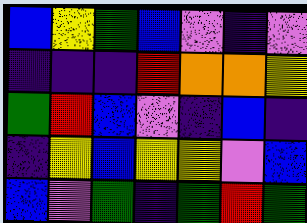[["blue", "yellow", "green", "blue", "violet", "indigo", "violet"], ["indigo", "indigo", "indigo", "red", "orange", "orange", "yellow"], ["green", "red", "blue", "violet", "indigo", "blue", "indigo"], ["indigo", "yellow", "blue", "yellow", "yellow", "violet", "blue"], ["blue", "violet", "green", "indigo", "green", "red", "green"]]